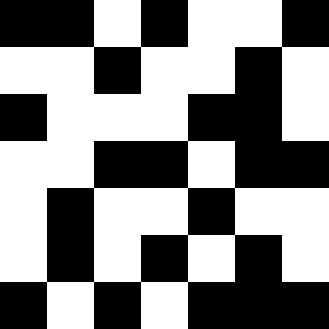[["black", "black", "white", "black", "white", "white", "black"], ["white", "white", "black", "white", "white", "black", "white"], ["black", "white", "white", "white", "black", "black", "white"], ["white", "white", "black", "black", "white", "black", "black"], ["white", "black", "white", "white", "black", "white", "white"], ["white", "black", "white", "black", "white", "black", "white"], ["black", "white", "black", "white", "black", "black", "black"]]